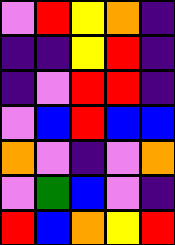[["violet", "red", "yellow", "orange", "indigo"], ["indigo", "indigo", "yellow", "red", "indigo"], ["indigo", "violet", "red", "red", "indigo"], ["violet", "blue", "red", "blue", "blue"], ["orange", "violet", "indigo", "violet", "orange"], ["violet", "green", "blue", "violet", "indigo"], ["red", "blue", "orange", "yellow", "red"]]